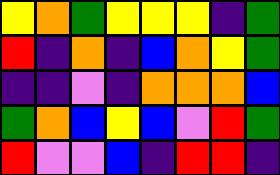[["yellow", "orange", "green", "yellow", "yellow", "yellow", "indigo", "green"], ["red", "indigo", "orange", "indigo", "blue", "orange", "yellow", "green"], ["indigo", "indigo", "violet", "indigo", "orange", "orange", "orange", "blue"], ["green", "orange", "blue", "yellow", "blue", "violet", "red", "green"], ["red", "violet", "violet", "blue", "indigo", "red", "red", "indigo"]]